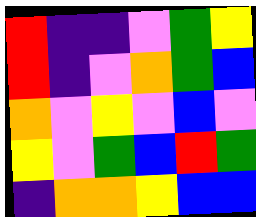[["red", "indigo", "indigo", "violet", "green", "yellow"], ["red", "indigo", "violet", "orange", "green", "blue"], ["orange", "violet", "yellow", "violet", "blue", "violet"], ["yellow", "violet", "green", "blue", "red", "green"], ["indigo", "orange", "orange", "yellow", "blue", "blue"]]